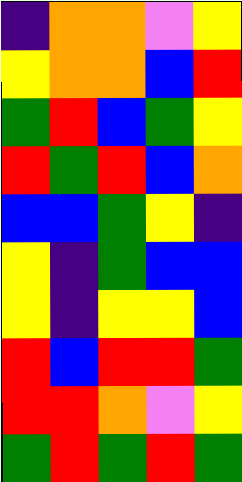[["indigo", "orange", "orange", "violet", "yellow"], ["yellow", "orange", "orange", "blue", "red"], ["green", "red", "blue", "green", "yellow"], ["red", "green", "red", "blue", "orange"], ["blue", "blue", "green", "yellow", "indigo"], ["yellow", "indigo", "green", "blue", "blue"], ["yellow", "indigo", "yellow", "yellow", "blue"], ["red", "blue", "red", "red", "green"], ["red", "red", "orange", "violet", "yellow"], ["green", "red", "green", "red", "green"]]